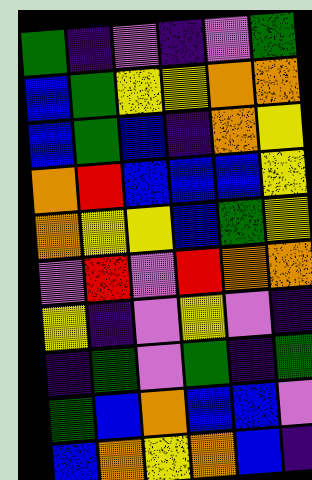[["green", "indigo", "violet", "indigo", "violet", "green"], ["blue", "green", "yellow", "yellow", "orange", "orange"], ["blue", "green", "blue", "indigo", "orange", "yellow"], ["orange", "red", "blue", "blue", "blue", "yellow"], ["orange", "yellow", "yellow", "blue", "green", "yellow"], ["violet", "red", "violet", "red", "orange", "orange"], ["yellow", "indigo", "violet", "yellow", "violet", "indigo"], ["indigo", "green", "violet", "green", "indigo", "green"], ["green", "blue", "orange", "blue", "blue", "violet"], ["blue", "orange", "yellow", "orange", "blue", "indigo"]]